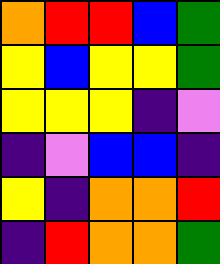[["orange", "red", "red", "blue", "green"], ["yellow", "blue", "yellow", "yellow", "green"], ["yellow", "yellow", "yellow", "indigo", "violet"], ["indigo", "violet", "blue", "blue", "indigo"], ["yellow", "indigo", "orange", "orange", "red"], ["indigo", "red", "orange", "orange", "green"]]